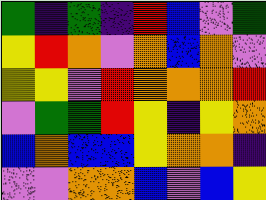[["green", "indigo", "green", "indigo", "red", "blue", "violet", "green"], ["yellow", "red", "orange", "violet", "orange", "blue", "orange", "violet"], ["yellow", "yellow", "violet", "red", "orange", "orange", "orange", "red"], ["violet", "green", "green", "red", "yellow", "indigo", "yellow", "orange"], ["blue", "orange", "blue", "blue", "yellow", "orange", "orange", "indigo"], ["violet", "violet", "orange", "orange", "blue", "violet", "blue", "yellow"]]